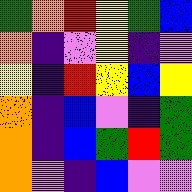[["green", "orange", "red", "yellow", "green", "blue"], ["orange", "indigo", "violet", "yellow", "indigo", "violet"], ["yellow", "indigo", "red", "yellow", "blue", "yellow"], ["orange", "indigo", "blue", "violet", "indigo", "green"], ["orange", "indigo", "blue", "green", "red", "green"], ["orange", "violet", "indigo", "blue", "violet", "violet"]]